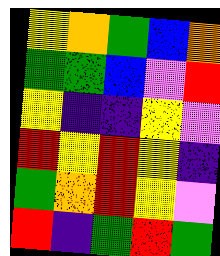[["yellow", "orange", "green", "blue", "orange"], ["green", "green", "blue", "violet", "red"], ["yellow", "indigo", "indigo", "yellow", "violet"], ["red", "yellow", "red", "yellow", "indigo"], ["green", "orange", "red", "yellow", "violet"], ["red", "indigo", "green", "red", "green"]]